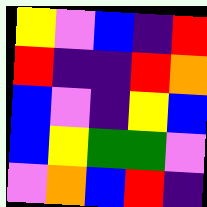[["yellow", "violet", "blue", "indigo", "red"], ["red", "indigo", "indigo", "red", "orange"], ["blue", "violet", "indigo", "yellow", "blue"], ["blue", "yellow", "green", "green", "violet"], ["violet", "orange", "blue", "red", "indigo"]]